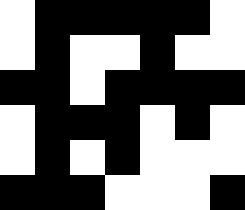[["white", "black", "black", "black", "black", "black", "white"], ["white", "black", "white", "white", "black", "white", "white"], ["black", "black", "white", "black", "black", "black", "black"], ["white", "black", "black", "black", "white", "black", "white"], ["white", "black", "white", "black", "white", "white", "white"], ["black", "black", "black", "white", "white", "white", "black"]]